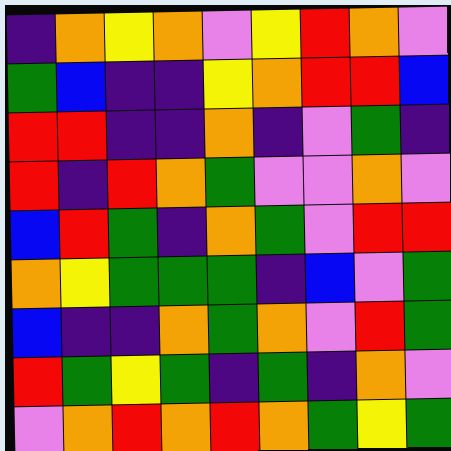[["indigo", "orange", "yellow", "orange", "violet", "yellow", "red", "orange", "violet"], ["green", "blue", "indigo", "indigo", "yellow", "orange", "red", "red", "blue"], ["red", "red", "indigo", "indigo", "orange", "indigo", "violet", "green", "indigo"], ["red", "indigo", "red", "orange", "green", "violet", "violet", "orange", "violet"], ["blue", "red", "green", "indigo", "orange", "green", "violet", "red", "red"], ["orange", "yellow", "green", "green", "green", "indigo", "blue", "violet", "green"], ["blue", "indigo", "indigo", "orange", "green", "orange", "violet", "red", "green"], ["red", "green", "yellow", "green", "indigo", "green", "indigo", "orange", "violet"], ["violet", "orange", "red", "orange", "red", "orange", "green", "yellow", "green"]]